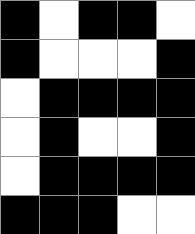[["black", "white", "black", "black", "white"], ["black", "white", "white", "white", "black"], ["white", "black", "black", "black", "black"], ["white", "black", "white", "white", "black"], ["white", "black", "black", "black", "black"], ["black", "black", "black", "white", "white"]]